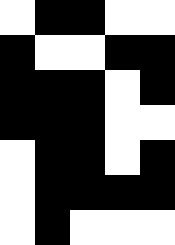[["white", "black", "black", "white", "white"], ["black", "white", "white", "black", "black"], ["black", "black", "black", "white", "black"], ["black", "black", "black", "white", "white"], ["white", "black", "black", "white", "black"], ["white", "black", "black", "black", "black"], ["white", "black", "white", "white", "white"]]